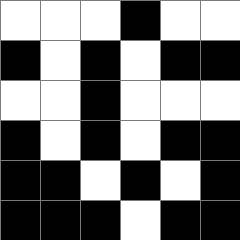[["white", "white", "white", "black", "white", "white"], ["black", "white", "black", "white", "black", "black"], ["white", "white", "black", "white", "white", "white"], ["black", "white", "black", "white", "black", "black"], ["black", "black", "white", "black", "white", "black"], ["black", "black", "black", "white", "black", "black"]]